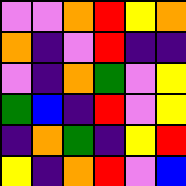[["violet", "violet", "orange", "red", "yellow", "orange"], ["orange", "indigo", "violet", "red", "indigo", "indigo"], ["violet", "indigo", "orange", "green", "violet", "yellow"], ["green", "blue", "indigo", "red", "violet", "yellow"], ["indigo", "orange", "green", "indigo", "yellow", "red"], ["yellow", "indigo", "orange", "red", "violet", "blue"]]